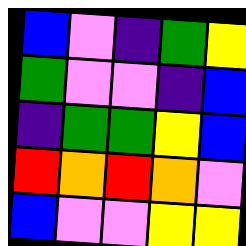[["blue", "violet", "indigo", "green", "yellow"], ["green", "violet", "violet", "indigo", "blue"], ["indigo", "green", "green", "yellow", "blue"], ["red", "orange", "red", "orange", "violet"], ["blue", "violet", "violet", "yellow", "yellow"]]